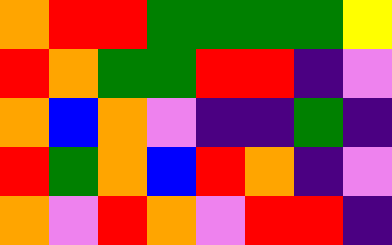[["orange", "red", "red", "green", "green", "green", "green", "yellow"], ["red", "orange", "green", "green", "red", "red", "indigo", "violet"], ["orange", "blue", "orange", "violet", "indigo", "indigo", "green", "indigo"], ["red", "green", "orange", "blue", "red", "orange", "indigo", "violet"], ["orange", "violet", "red", "orange", "violet", "red", "red", "indigo"]]